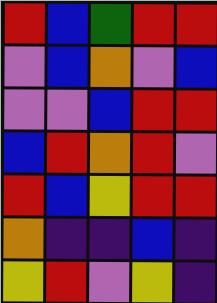[["red", "blue", "green", "red", "red"], ["violet", "blue", "orange", "violet", "blue"], ["violet", "violet", "blue", "red", "red"], ["blue", "red", "orange", "red", "violet"], ["red", "blue", "yellow", "red", "red"], ["orange", "indigo", "indigo", "blue", "indigo"], ["yellow", "red", "violet", "yellow", "indigo"]]